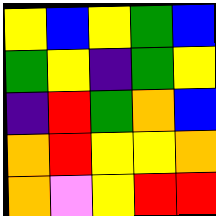[["yellow", "blue", "yellow", "green", "blue"], ["green", "yellow", "indigo", "green", "yellow"], ["indigo", "red", "green", "orange", "blue"], ["orange", "red", "yellow", "yellow", "orange"], ["orange", "violet", "yellow", "red", "red"]]